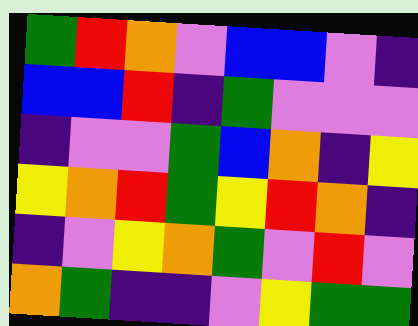[["green", "red", "orange", "violet", "blue", "blue", "violet", "indigo"], ["blue", "blue", "red", "indigo", "green", "violet", "violet", "violet"], ["indigo", "violet", "violet", "green", "blue", "orange", "indigo", "yellow"], ["yellow", "orange", "red", "green", "yellow", "red", "orange", "indigo"], ["indigo", "violet", "yellow", "orange", "green", "violet", "red", "violet"], ["orange", "green", "indigo", "indigo", "violet", "yellow", "green", "green"]]